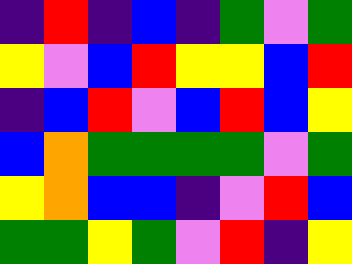[["indigo", "red", "indigo", "blue", "indigo", "green", "violet", "green"], ["yellow", "violet", "blue", "red", "yellow", "yellow", "blue", "red"], ["indigo", "blue", "red", "violet", "blue", "red", "blue", "yellow"], ["blue", "orange", "green", "green", "green", "green", "violet", "green"], ["yellow", "orange", "blue", "blue", "indigo", "violet", "red", "blue"], ["green", "green", "yellow", "green", "violet", "red", "indigo", "yellow"]]